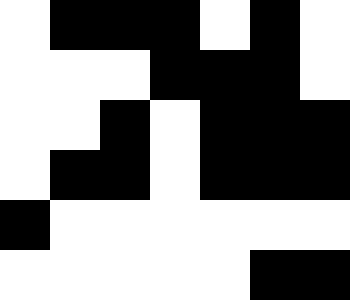[["white", "black", "black", "black", "white", "black", "white"], ["white", "white", "white", "black", "black", "black", "white"], ["white", "white", "black", "white", "black", "black", "black"], ["white", "black", "black", "white", "black", "black", "black"], ["black", "white", "white", "white", "white", "white", "white"], ["white", "white", "white", "white", "white", "black", "black"]]